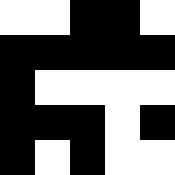[["white", "white", "black", "black", "white"], ["black", "black", "black", "black", "black"], ["black", "white", "white", "white", "white"], ["black", "black", "black", "white", "black"], ["black", "white", "black", "white", "white"]]